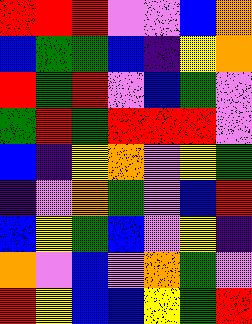[["red", "red", "red", "violet", "violet", "blue", "orange"], ["blue", "green", "green", "blue", "indigo", "yellow", "orange"], ["red", "green", "red", "violet", "blue", "green", "violet"], ["green", "red", "green", "red", "red", "red", "violet"], ["blue", "indigo", "yellow", "orange", "violet", "yellow", "green"], ["indigo", "violet", "orange", "green", "violet", "blue", "red"], ["blue", "yellow", "green", "blue", "violet", "yellow", "indigo"], ["orange", "violet", "blue", "violet", "orange", "green", "violet"], ["red", "yellow", "blue", "blue", "yellow", "green", "red"]]